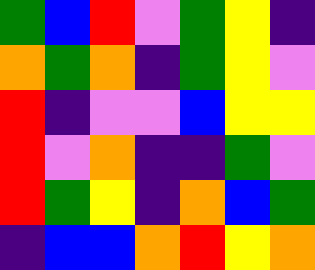[["green", "blue", "red", "violet", "green", "yellow", "indigo"], ["orange", "green", "orange", "indigo", "green", "yellow", "violet"], ["red", "indigo", "violet", "violet", "blue", "yellow", "yellow"], ["red", "violet", "orange", "indigo", "indigo", "green", "violet"], ["red", "green", "yellow", "indigo", "orange", "blue", "green"], ["indigo", "blue", "blue", "orange", "red", "yellow", "orange"]]